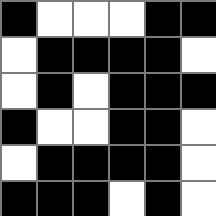[["black", "white", "white", "white", "black", "black"], ["white", "black", "black", "black", "black", "white"], ["white", "black", "white", "black", "black", "black"], ["black", "white", "white", "black", "black", "white"], ["white", "black", "black", "black", "black", "white"], ["black", "black", "black", "white", "black", "white"]]